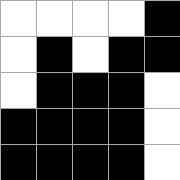[["white", "white", "white", "white", "black"], ["white", "black", "white", "black", "black"], ["white", "black", "black", "black", "white"], ["black", "black", "black", "black", "white"], ["black", "black", "black", "black", "white"]]